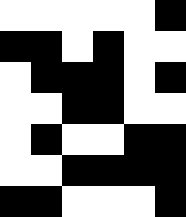[["white", "white", "white", "white", "white", "black"], ["black", "black", "white", "black", "white", "white"], ["white", "black", "black", "black", "white", "black"], ["white", "white", "black", "black", "white", "white"], ["white", "black", "white", "white", "black", "black"], ["white", "white", "black", "black", "black", "black"], ["black", "black", "white", "white", "white", "black"]]